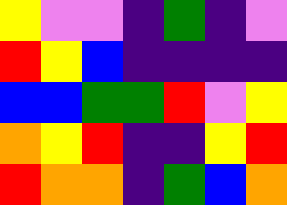[["yellow", "violet", "violet", "indigo", "green", "indigo", "violet"], ["red", "yellow", "blue", "indigo", "indigo", "indigo", "indigo"], ["blue", "blue", "green", "green", "red", "violet", "yellow"], ["orange", "yellow", "red", "indigo", "indigo", "yellow", "red"], ["red", "orange", "orange", "indigo", "green", "blue", "orange"]]